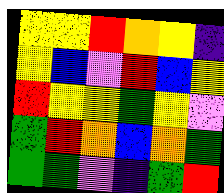[["yellow", "yellow", "red", "orange", "yellow", "indigo"], ["yellow", "blue", "violet", "red", "blue", "yellow"], ["red", "yellow", "yellow", "green", "yellow", "violet"], ["green", "red", "orange", "blue", "orange", "green"], ["green", "green", "violet", "indigo", "green", "red"]]